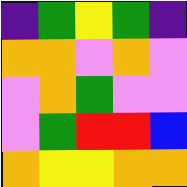[["indigo", "green", "yellow", "green", "indigo"], ["orange", "orange", "violet", "orange", "violet"], ["violet", "orange", "green", "violet", "violet"], ["violet", "green", "red", "red", "blue"], ["orange", "yellow", "yellow", "orange", "orange"]]